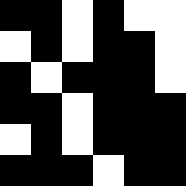[["black", "black", "white", "black", "white", "white"], ["white", "black", "white", "black", "black", "white"], ["black", "white", "black", "black", "black", "white"], ["black", "black", "white", "black", "black", "black"], ["white", "black", "white", "black", "black", "black"], ["black", "black", "black", "white", "black", "black"]]